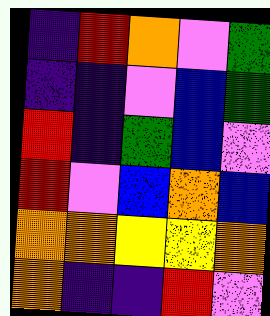[["indigo", "red", "orange", "violet", "green"], ["indigo", "indigo", "violet", "blue", "green"], ["red", "indigo", "green", "blue", "violet"], ["red", "violet", "blue", "orange", "blue"], ["orange", "orange", "yellow", "yellow", "orange"], ["orange", "indigo", "indigo", "red", "violet"]]